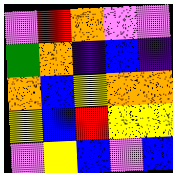[["violet", "red", "orange", "violet", "violet"], ["green", "orange", "indigo", "blue", "indigo"], ["orange", "blue", "yellow", "orange", "orange"], ["yellow", "blue", "red", "yellow", "yellow"], ["violet", "yellow", "blue", "violet", "blue"]]